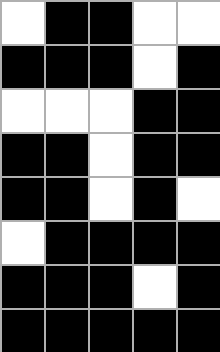[["white", "black", "black", "white", "white"], ["black", "black", "black", "white", "black"], ["white", "white", "white", "black", "black"], ["black", "black", "white", "black", "black"], ["black", "black", "white", "black", "white"], ["white", "black", "black", "black", "black"], ["black", "black", "black", "white", "black"], ["black", "black", "black", "black", "black"]]